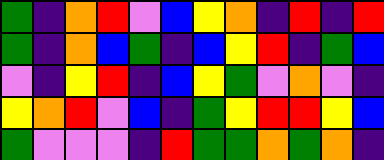[["green", "indigo", "orange", "red", "violet", "blue", "yellow", "orange", "indigo", "red", "indigo", "red"], ["green", "indigo", "orange", "blue", "green", "indigo", "blue", "yellow", "red", "indigo", "green", "blue"], ["violet", "indigo", "yellow", "red", "indigo", "blue", "yellow", "green", "violet", "orange", "violet", "indigo"], ["yellow", "orange", "red", "violet", "blue", "indigo", "green", "yellow", "red", "red", "yellow", "blue"], ["green", "violet", "violet", "violet", "indigo", "red", "green", "green", "orange", "green", "orange", "indigo"]]